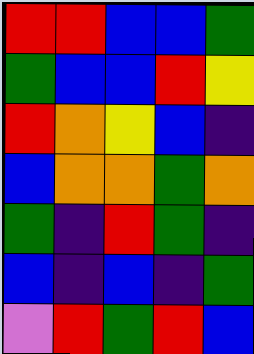[["red", "red", "blue", "blue", "green"], ["green", "blue", "blue", "red", "yellow"], ["red", "orange", "yellow", "blue", "indigo"], ["blue", "orange", "orange", "green", "orange"], ["green", "indigo", "red", "green", "indigo"], ["blue", "indigo", "blue", "indigo", "green"], ["violet", "red", "green", "red", "blue"]]